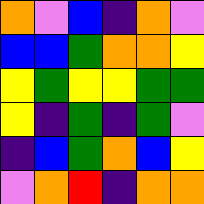[["orange", "violet", "blue", "indigo", "orange", "violet"], ["blue", "blue", "green", "orange", "orange", "yellow"], ["yellow", "green", "yellow", "yellow", "green", "green"], ["yellow", "indigo", "green", "indigo", "green", "violet"], ["indigo", "blue", "green", "orange", "blue", "yellow"], ["violet", "orange", "red", "indigo", "orange", "orange"]]